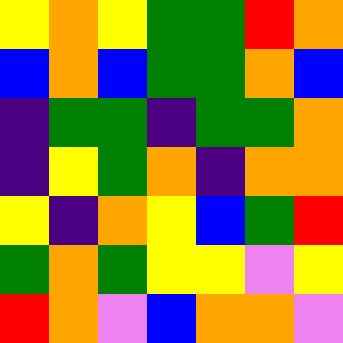[["yellow", "orange", "yellow", "green", "green", "red", "orange"], ["blue", "orange", "blue", "green", "green", "orange", "blue"], ["indigo", "green", "green", "indigo", "green", "green", "orange"], ["indigo", "yellow", "green", "orange", "indigo", "orange", "orange"], ["yellow", "indigo", "orange", "yellow", "blue", "green", "red"], ["green", "orange", "green", "yellow", "yellow", "violet", "yellow"], ["red", "orange", "violet", "blue", "orange", "orange", "violet"]]